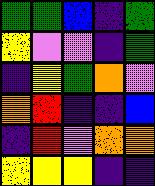[["green", "green", "blue", "indigo", "green"], ["yellow", "violet", "violet", "indigo", "green"], ["indigo", "yellow", "green", "orange", "violet"], ["orange", "red", "indigo", "indigo", "blue"], ["indigo", "red", "violet", "orange", "orange"], ["yellow", "yellow", "yellow", "indigo", "indigo"]]